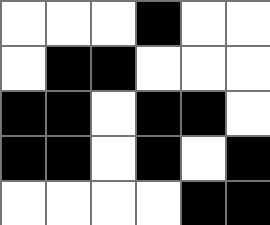[["white", "white", "white", "black", "white", "white"], ["white", "black", "black", "white", "white", "white"], ["black", "black", "white", "black", "black", "white"], ["black", "black", "white", "black", "white", "black"], ["white", "white", "white", "white", "black", "black"]]